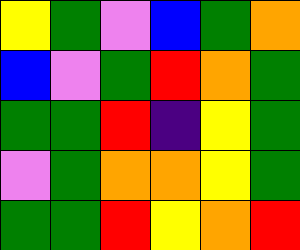[["yellow", "green", "violet", "blue", "green", "orange"], ["blue", "violet", "green", "red", "orange", "green"], ["green", "green", "red", "indigo", "yellow", "green"], ["violet", "green", "orange", "orange", "yellow", "green"], ["green", "green", "red", "yellow", "orange", "red"]]